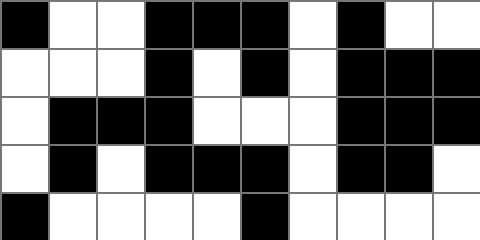[["black", "white", "white", "black", "black", "black", "white", "black", "white", "white"], ["white", "white", "white", "black", "white", "black", "white", "black", "black", "black"], ["white", "black", "black", "black", "white", "white", "white", "black", "black", "black"], ["white", "black", "white", "black", "black", "black", "white", "black", "black", "white"], ["black", "white", "white", "white", "white", "black", "white", "white", "white", "white"]]